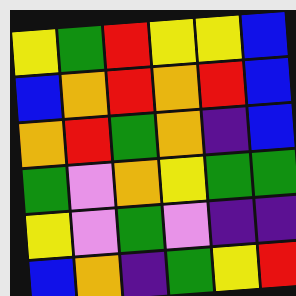[["yellow", "green", "red", "yellow", "yellow", "blue"], ["blue", "orange", "red", "orange", "red", "blue"], ["orange", "red", "green", "orange", "indigo", "blue"], ["green", "violet", "orange", "yellow", "green", "green"], ["yellow", "violet", "green", "violet", "indigo", "indigo"], ["blue", "orange", "indigo", "green", "yellow", "red"]]